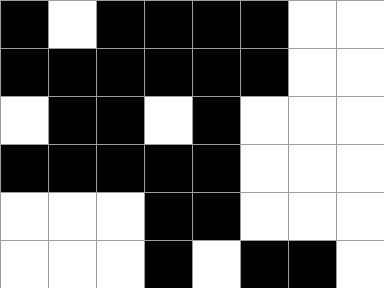[["black", "white", "black", "black", "black", "black", "white", "white"], ["black", "black", "black", "black", "black", "black", "white", "white"], ["white", "black", "black", "white", "black", "white", "white", "white"], ["black", "black", "black", "black", "black", "white", "white", "white"], ["white", "white", "white", "black", "black", "white", "white", "white"], ["white", "white", "white", "black", "white", "black", "black", "white"]]